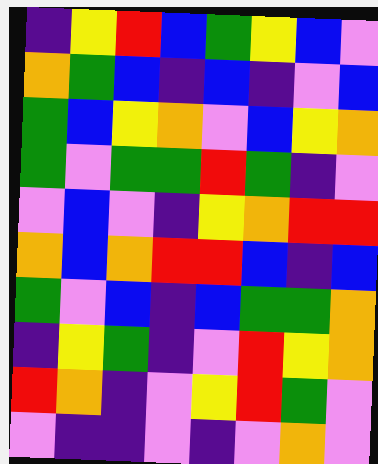[["indigo", "yellow", "red", "blue", "green", "yellow", "blue", "violet"], ["orange", "green", "blue", "indigo", "blue", "indigo", "violet", "blue"], ["green", "blue", "yellow", "orange", "violet", "blue", "yellow", "orange"], ["green", "violet", "green", "green", "red", "green", "indigo", "violet"], ["violet", "blue", "violet", "indigo", "yellow", "orange", "red", "red"], ["orange", "blue", "orange", "red", "red", "blue", "indigo", "blue"], ["green", "violet", "blue", "indigo", "blue", "green", "green", "orange"], ["indigo", "yellow", "green", "indigo", "violet", "red", "yellow", "orange"], ["red", "orange", "indigo", "violet", "yellow", "red", "green", "violet"], ["violet", "indigo", "indigo", "violet", "indigo", "violet", "orange", "violet"]]